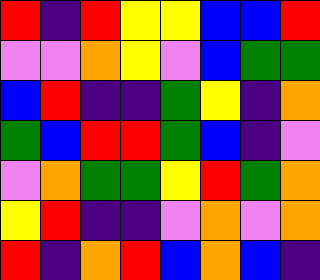[["red", "indigo", "red", "yellow", "yellow", "blue", "blue", "red"], ["violet", "violet", "orange", "yellow", "violet", "blue", "green", "green"], ["blue", "red", "indigo", "indigo", "green", "yellow", "indigo", "orange"], ["green", "blue", "red", "red", "green", "blue", "indigo", "violet"], ["violet", "orange", "green", "green", "yellow", "red", "green", "orange"], ["yellow", "red", "indigo", "indigo", "violet", "orange", "violet", "orange"], ["red", "indigo", "orange", "red", "blue", "orange", "blue", "indigo"]]